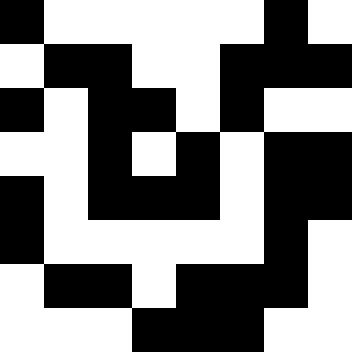[["black", "white", "white", "white", "white", "white", "black", "white"], ["white", "black", "black", "white", "white", "black", "black", "black"], ["black", "white", "black", "black", "white", "black", "white", "white"], ["white", "white", "black", "white", "black", "white", "black", "black"], ["black", "white", "black", "black", "black", "white", "black", "black"], ["black", "white", "white", "white", "white", "white", "black", "white"], ["white", "black", "black", "white", "black", "black", "black", "white"], ["white", "white", "white", "black", "black", "black", "white", "white"]]